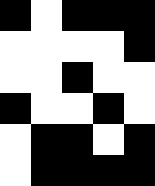[["black", "white", "black", "black", "black"], ["white", "white", "white", "white", "black"], ["white", "white", "black", "white", "white"], ["black", "white", "white", "black", "white"], ["white", "black", "black", "white", "black"], ["white", "black", "black", "black", "black"]]